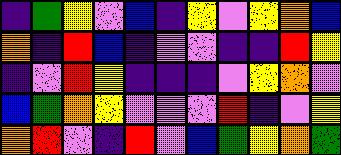[["indigo", "green", "yellow", "violet", "blue", "indigo", "yellow", "violet", "yellow", "orange", "blue"], ["orange", "indigo", "red", "blue", "indigo", "violet", "violet", "indigo", "indigo", "red", "yellow"], ["indigo", "violet", "red", "yellow", "indigo", "indigo", "indigo", "violet", "yellow", "orange", "violet"], ["blue", "green", "orange", "yellow", "violet", "violet", "violet", "red", "indigo", "violet", "yellow"], ["orange", "red", "violet", "indigo", "red", "violet", "blue", "green", "yellow", "orange", "green"]]